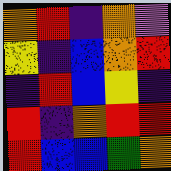[["orange", "red", "indigo", "orange", "violet"], ["yellow", "indigo", "blue", "orange", "red"], ["indigo", "red", "blue", "yellow", "indigo"], ["red", "indigo", "orange", "red", "red"], ["red", "blue", "blue", "green", "orange"]]